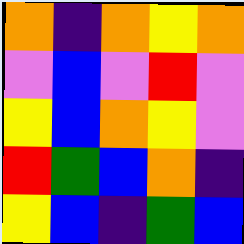[["orange", "indigo", "orange", "yellow", "orange"], ["violet", "blue", "violet", "red", "violet"], ["yellow", "blue", "orange", "yellow", "violet"], ["red", "green", "blue", "orange", "indigo"], ["yellow", "blue", "indigo", "green", "blue"]]